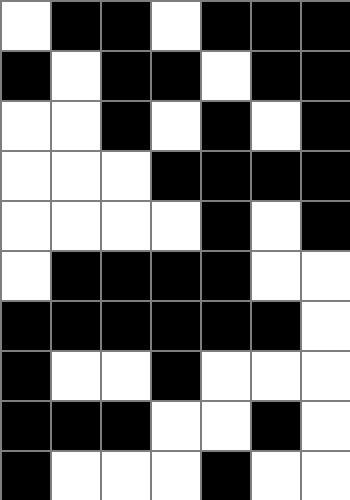[["white", "black", "black", "white", "black", "black", "black"], ["black", "white", "black", "black", "white", "black", "black"], ["white", "white", "black", "white", "black", "white", "black"], ["white", "white", "white", "black", "black", "black", "black"], ["white", "white", "white", "white", "black", "white", "black"], ["white", "black", "black", "black", "black", "white", "white"], ["black", "black", "black", "black", "black", "black", "white"], ["black", "white", "white", "black", "white", "white", "white"], ["black", "black", "black", "white", "white", "black", "white"], ["black", "white", "white", "white", "black", "white", "white"]]